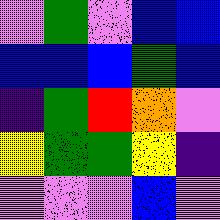[["violet", "green", "violet", "blue", "blue"], ["blue", "blue", "blue", "green", "blue"], ["indigo", "green", "red", "orange", "violet"], ["yellow", "green", "green", "yellow", "indigo"], ["violet", "violet", "violet", "blue", "violet"]]